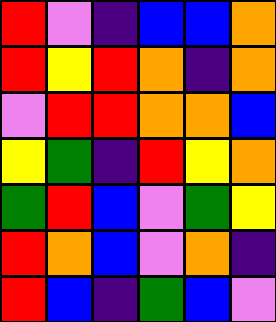[["red", "violet", "indigo", "blue", "blue", "orange"], ["red", "yellow", "red", "orange", "indigo", "orange"], ["violet", "red", "red", "orange", "orange", "blue"], ["yellow", "green", "indigo", "red", "yellow", "orange"], ["green", "red", "blue", "violet", "green", "yellow"], ["red", "orange", "blue", "violet", "orange", "indigo"], ["red", "blue", "indigo", "green", "blue", "violet"]]